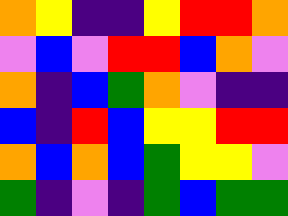[["orange", "yellow", "indigo", "indigo", "yellow", "red", "red", "orange"], ["violet", "blue", "violet", "red", "red", "blue", "orange", "violet"], ["orange", "indigo", "blue", "green", "orange", "violet", "indigo", "indigo"], ["blue", "indigo", "red", "blue", "yellow", "yellow", "red", "red"], ["orange", "blue", "orange", "blue", "green", "yellow", "yellow", "violet"], ["green", "indigo", "violet", "indigo", "green", "blue", "green", "green"]]